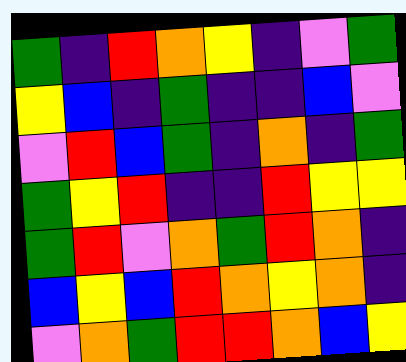[["green", "indigo", "red", "orange", "yellow", "indigo", "violet", "green"], ["yellow", "blue", "indigo", "green", "indigo", "indigo", "blue", "violet"], ["violet", "red", "blue", "green", "indigo", "orange", "indigo", "green"], ["green", "yellow", "red", "indigo", "indigo", "red", "yellow", "yellow"], ["green", "red", "violet", "orange", "green", "red", "orange", "indigo"], ["blue", "yellow", "blue", "red", "orange", "yellow", "orange", "indigo"], ["violet", "orange", "green", "red", "red", "orange", "blue", "yellow"]]